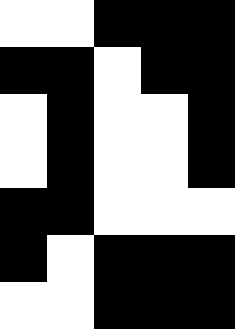[["white", "white", "black", "black", "black"], ["black", "black", "white", "black", "black"], ["white", "black", "white", "white", "black"], ["white", "black", "white", "white", "black"], ["black", "black", "white", "white", "white"], ["black", "white", "black", "black", "black"], ["white", "white", "black", "black", "black"]]